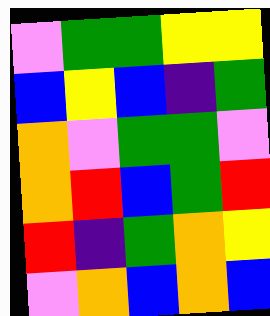[["violet", "green", "green", "yellow", "yellow"], ["blue", "yellow", "blue", "indigo", "green"], ["orange", "violet", "green", "green", "violet"], ["orange", "red", "blue", "green", "red"], ["red", "indigo", "green", "orange", "yellow"], ["violet", "orange", "blue", "orange", "blue"]]